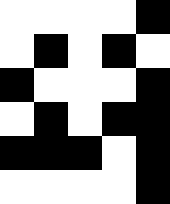[["white", "white", "white", "white", "black"], ["white", "black", "white", "black", "white"], ["black", "white", "white", "white", "black"], ["white", "black", "white", "black", "black"], ["black", "black", "black", "white", "black"], ["white", "white", "white", "white", "black"]]